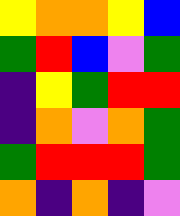[["yellow", "orange", "orange", "yellow", "blue"], ["green", "red", "blue", "violet", "green"], ["indigo", "yellow", "green", "red", "red"], ["indigo", "orange", "violet", "orange", "green"], ["green", "red", "red", "red", "green"], ["orange", "indigo", "orange", "indigo", "violet"]]